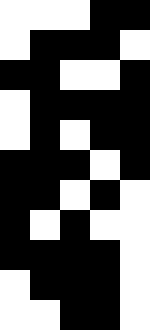[["white", "white", "white", "black", "black"], ["white", "black", "black", "black", "white"], ["black", "black", "white", "white", "black"], ["white", "black", "black", "black", "black"], ["white", "black", "white", "black", "black"], ["black", "black", "black", "white", "black"], ["black", "black", "white", "black", "white"], ["black", "white", "black", "white", "white"], ["black", "black", "black", "black", "white"], ["white", "black", "black", "black", "white"], ["white", "white", "black", "black", "white"]]